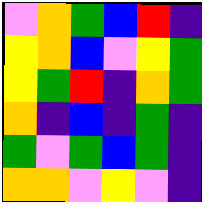[["violet", "orange", "green", "blue", "red", "indigo"], ["yellow", "orange", "blue", "violet", "yellow", "green"], ["yellow", "green", "red", "indigo", "orange", "green"], ["orange", "indigo", "blue", "indigo", "green", "indigo"], ["green", "violet", "green", "blue", "green", "indigo"], ["orange", "orange", "violet", "yellow", "violet", "indigo"]]